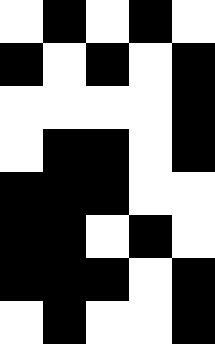[["white", "black", "white", "black", "white"], ["black", "white", "black", "white", "black"], ["white", "white", "white", "white", "black"], ["white", "black", "black", "white", "black"], ["black", "black", "black", "white", "white"], ["black", "black", "white", "black", "white"], ["black", "black", "black", "white", "black"], ["white", "black", "white", "white", "black"]]